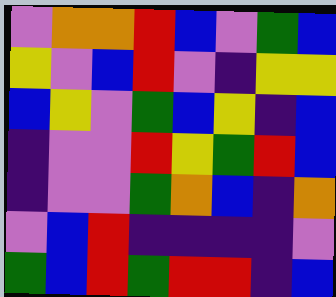[["violet", "orange", "orange", "red", "blue", "violet", "green", "blue"], ["yellow", "violet", "blue", "red", "violet", "indigo", "yellow", "yellow"], ["blue", "yellow", "violet", "green", "blue", "yellow", "indigo", "blue"], ["indigo", "violet", "violet", "red", "yellow", "green", "red", "blue"], ["indigo", "violet", "violet", "green", "orange", "blue", "indigo", "orange"], ["violet", "blue", "red", "indigo", "indigo", "indigo", "indigo", "violet"], ["green", "blue", "red", "green", "red", "red", "indigo", "blue"]]